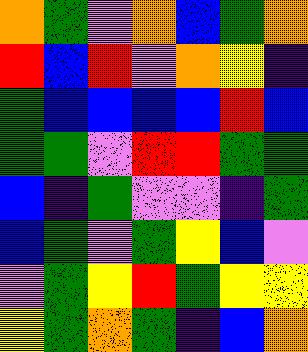[["orange", "green", "violet", "orange", "blue", "green", "orange"], ["red", "blue", "red", "violet", "orange", "yellow", "indigo"], ["green", "blue", "blue", "blue", "blue", "red", "blue"], ["green", "green", "violet", "red", "red", "green", "green"], ["blue", "indigo", "green", "violet", "violet", "indigo", "green"], ["blue", "green", "violet", "green", "yellow", "blue", "violet"], ["violet", "green", "yellow", "red", "green", "yellow", "yellow"], ["yellow", "green", "orange", "green", "indigo", "blue", "orange"]]